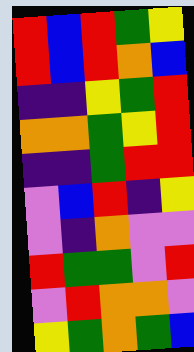[["red", "blue", "red", "green", "yellow"], ["red", "blue", "red", "orange", "blue"], ["indigo", "indigo", "yellow", "green", "red"], ["orange", "orange", "green", "yellow", "red"], ["indigo", "indigo", "green", "red", "red"], ["violet", "blue", "red", "indigo", "yellow"], ["violet", "indigo", "orange", "violet", "violet"], ["red", "green", "green", "violet", "red"], ["violet", "red", "orange", "orange", "violet"], ["yellow", "green", "orange", "green", "blue"]]